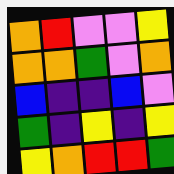[["orange", "red", "violet", "violet", "yellow"], ["orange", "orange", "green", "violet", "orange"], ["blue", "indigo", "indigo", "blue", "violet"], ["green", "indigo", "yellow", "indigo", "yellow"], ["yellow", "orange", "red", "red", "green"]]